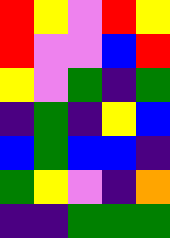[["red", "yellow", "violet", "red", "yellow"], ["red", "violet", "violet", "blue", "red"], ["yellow", "violet", "green", "indigo", "green"], ["indigo", "green", "indigo", "yellow", "blue"], ["blue", "green", "blue", "blue", "indigo"], ["green", "yellow", "violet", "indigo", "orange"], ["indigo", "indigo", "green", "green", "green"]]